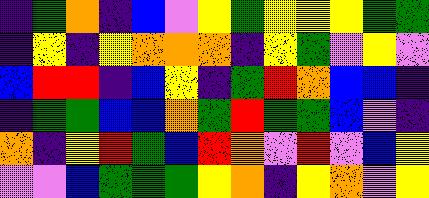[["indigo", "green", "orange", "indigo", "blue", "violet", "yellow", "green", "yellow", "yellow", "yellow", "green", "green"], ["indigo", "yellow", "indigo", "yellow", "orange", "orange", "orange", "indigo", "yellow", "green", "violet", "yellow", "violet"], ["blue", "red", "red", "indigo", "blue", "yellow", "indigo", "green", "red", "orange", "blue", "blue", "indigo"], ["indigo", "green", "green", "blue", "blue", "orange", "green", "red", "green", "green", "blue", "violet", "indigo"], ["orange", "indigo", "yellow", "red", "green", "blue", "red", "orange", "violet", "red", "violet", "blue", "yellow"], ["violet", "violet", "blue", "green", "green", "green", "yellow", "orange", "indigo", "yellow", "orange", "violet", "yellow"]]